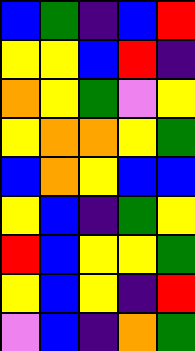[["blue", "green", "indigo", "blue", "red"], ["yellow", "yellow", "blue", "red", "indigo"], ["orange", "yellow", "green", "violet", "yellow"], ["yellow", "orange", "orange", "yellow", "green"], ["blue", "orange", "yellow", "blue", "blue"], ["yellow", "blue", "indigo", "green", "yellow"], ["red", "blue", "yellow", "yellow", "green"], ["yellow", "blue", "yellow", "indigo", "red"], ["violet", "blue", "indigo", "orange", "green"]]